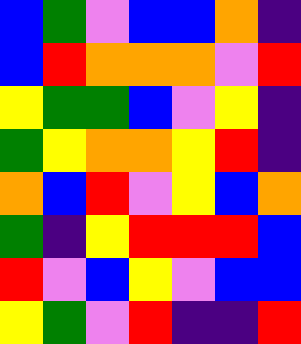[["blue", "green", "violet", "blue", "blue", "orange", "indigo"], ["blue", "red", "orange", "orange", "orange", "violet", "red"], ["yellow", "green", "green", "blue", "violet", "yellow", "indigo"], ["green", "yellow", "orange", "orange", "yellow", "red", "indigo"], ["orange", "blue", "red", "violet", "yellow", "blue", "orange"], ["green", "indigo", "yellow", "red", "red", "red", "blue"], ["red", "violet", "blue", "yellow", "violet", "blue", "blue"], ["yellow", "green", "violet", "red", "indigo", "indigo", "red"]]